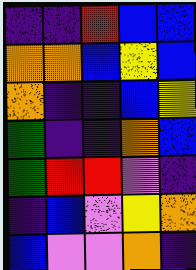[["indigo", "indigo", "red", "blue", "blue"], ["orange", "orange", "blue", "yellow", "blue"], ["orange", "indigo", "indigo", "blue", "yellow"], ["green", "indigo", "indigo", "orange", "blue"], ["green", "red", "red", "violet", "indigo"], ["indigo", "blue", "violet", "yellow", "orange"], ["blue", "violet", "violet", "orange", "indigo"]]